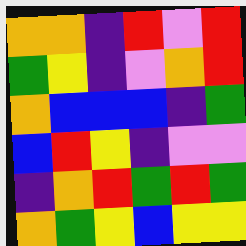[["orange", "orange", "indigo", "red", "violet", "red"], ["green", "yellow", "indigo", "violet", "orange", "red"], ["orange", "blue", "blue", "blue", "indigo", "green"], ["blue", "red", "yellow", "indigo", "violet", "violet"], ["indigo", "orange", "red", "green", "red", "green"], ["orange", "green", "yellow", "blue", "yellow", "yellow"]]